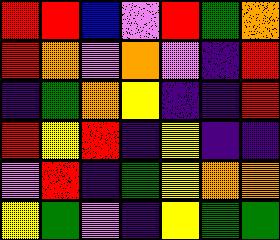[["red", "red", "blue", "violet", "red", "green", "orange"], ["red", "orange", "violet", "orange", "violet", "indigo", "red"], ["indigo", "green", "orange", "yellow", "indigo", "indigo", "red"], ["red", "yellow", "red", "indigo", "yellow", "indigo", "indigo"], ["violet", "red", "indigo", "green", "yellow", "orange", "orange"], ["yellow", "green", "violet", "indigo", "yellow", "green", "green"]]